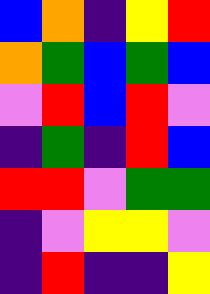[["blue", "orange", "indigo", "yellow", "red"], ["orange", "green", "blue", "green", "blue"], ["violet", "red", "blue", "red", "violet"], ["indigo", "green", "indigo", "red", "blue"], ["red", "red", "violet", "green", "green"], ["indigo", "violet", "yellow", "yellow", "violet"], ["indigo", "red", "indigo", "indigo", "yellow"]]